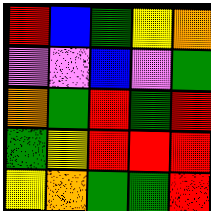[["red", "blue", "green", "yellow", "orange"], ["violet", "violet", "blue", "violet", "green"], ["orange", "green", "red", "green", "red"], ["green", "yellow", "red", "red", "red"], ["yellow", "orange", "green", "green", "red"]]